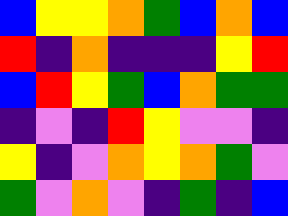[["blue", "yellow", "yellow", "orange", "green", "blue", "orange", "blue"], ["red", "indigo", "orange", "indigo", "indigo", "indigo", "yellow", "red"], ["blue", "red", "yellow", "green", "blue", "orange", "green", "green"], ["indigo", "violet", "indigo", "red", "yellow", "violet", "violet", "indigo"], ["yellow", "indigo", "violet", "orange", "yellow", "orange", "green", "violet"], ["green", "violet", "orange", "violet", "indigo", "green", "indigo", "blue"]]